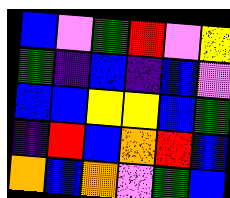[["blue", "violet", "green", "red", "violet", "yellow"], ["green", "indigo", "blue", "indigo", "blue", "violet"], ["blue", "blue", "yellow", "yellow", "blue", "green"], ["indigo", "red", "blue", "orange", "red", "blue"], ["orange", "blue", "orange", "violet", "green", "blue"]]